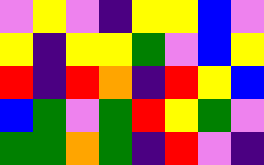[["violet", "yellow", "violet", "indigo", "yellow", "yellow", "blue", "violet"], ["yellow", "indigo", "yellow", "yellow", "green", "violet", "blue", "yellow"], ["red", "indigo", "red", "orange", "indigo", "red", "yellow", "blue"], ["blue", "green", "violet", "green", "red", "yellow", "green", "violet"], ["green", "green", "orange", "green", "indigo", "red", "violet", "indigo"]]